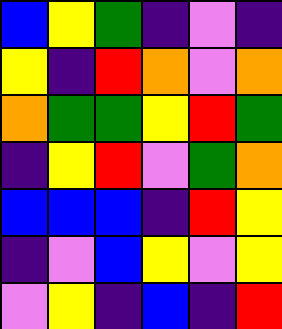[["blue", "yellow", "green", "indigo", "violet", "indigo"], ["yellow", "indigo", "red", "orange", "violet", "orange"], ["orange", "green", "green", "yellow", "red", "green"], ["indigo", "yellow", "red", "violet", "green", "orange"], ["blue", "blue", "blue", "indigo", "red", "yellow"], ["indigo", "violet", "blue", "yellow", "violet", "yellow"], ["violet", "yellow", "indigo", "blue", "indigo", "red"]]